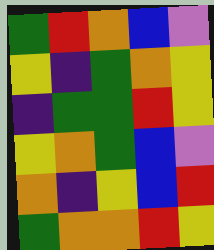[["green", "red", "orange", "blue", "violet"], ["yellow", "indigo", "green", "orange", "yellow"], ["indigo", "green", "green", "red", "yellow"], ["yellow", "orange", "green", "blue", "violet"], ["orange", "indigo", "yellow", "blue", "red"], ["green", "orange", "orange", "red", "yellow"]]